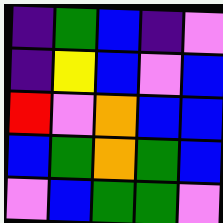[["indigo", "green", "blue", "indigo", "violet"], ["indigo", "yellow", "blue", "violet", "blue"], ["red", "violet", "orange", "blue", "blue"], ["blue", "green", "orange", "green", "blue"], ["violet", "blue", "green", "green", "violet"]]